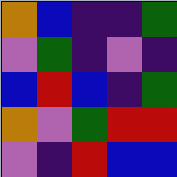[["orange", "blue", "indigo", "indigo", "green"], ["violet", "green", "indigo", "violet", "indigo"], ["blue", "red", "blue", "indigo", "green"], ["orange", "violet", "green", "red", "red"], ["violet", "indigo", "red", "blue", "blue"]]